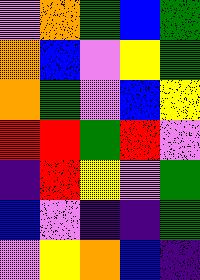[["violet", "orange", "green", "blue", "green"], ["orange", "blue", "violet", "yellow", "green"], ["orange", "green", "violet", "blue", "yellow"], ["red", "red", "green", "red", "violet"], ["indigo", "red", "yellow", "violet", "green"], ["blue", "violet", "indigo", "indigo", "green"], ["violet", "yellow", "orange", "blue", "indigo"]]